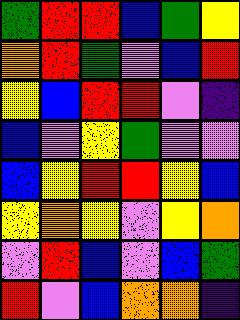[["green", "red", "red", "blue", "green", "yellow"], ["orange", "red", "green", "violet", "blue", "red"], ["yellow", "blue", "red", "red", "violet", "indigo"], ["blue", "violet", "yellow", "green", "violet", "violet"], ["blue", "yellow", "red", "red", "yellow", "blue"], ["yellow", "orange", "yellow", "violet", "yellow", "orange"], ["violet", "red", "blue", "violet", "blue", "green"], ["red", "violet", "blue", "orange", "orange", "indigo"]]